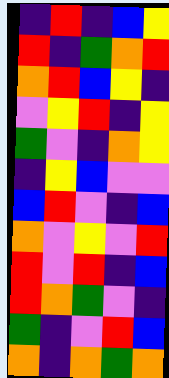[["indigo", "red", "indigo", "blue", "yellow"], ["red", "indigo", "green", "orange", "red"], ["orange", "red", "blue", "yellow", "indigo"], ["violet", "yellow", "red", "indigo", "yellow"], ["green", "violet", "indigo", "orange", "yellow"], ["indigo", "yellow", "blue", "violet", "violet"], ["blue", "red", "violet", "indigo", "blue"], ["orange", "violet", "yellow", "violet", "red"], ["red", "violet", "red", "indigo", "blue"], ["red", "orange", "green", "violet", "indigo"], ["green", "indigo", "violet", "red", "blue"], ["orange", "indigo", "orange", "green", "orange"]]